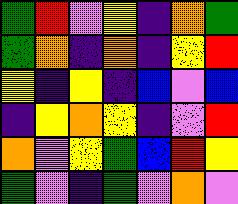[["green", "red", "violet", "yellow", "indigo", "orange", "green"], ["green", "orange", "indigo", "orange", "indigo", "yellow", "red"], ["yellow", "indigo", "yellow", "indigo", "blue", "violet", "blue"], ["indigo", "yellow", "orange", "yellow", "indigo", "violet", "red"], ["orange", "violet", "yellow", "green", "blue", "red", "yellow"], ["green", "violet", "indigo", "green", "violet", "orange", "violet"]]